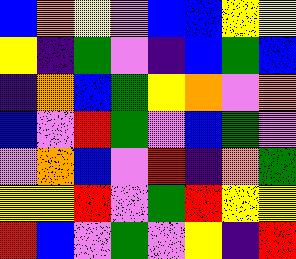[["blue", "orange", "yellow", "violet", "blue", "blue", "yellow", "yellow"], ["yellow", "indigo", "green", "violet", "indigo", "blue", "green", "blue"], ["indigo", "orange", "blue", "green", "yellow", "orange", "violet", "orange"], ["blue", "violet", "red", "green", "violet", "blue", "green", "violet"], ["violet", "orange", "blue", "violet", "red", "indigo", "orange", "green"], ["yellow", "yellow", "red", "violet", "green", "red", "yellow", "yellow"], ["red", "blue", "violet", "green", "violet", "yellow", "indigo", "red"]]